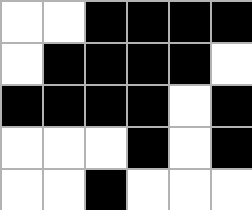[["white", "white", "black", "black", "black", "black"], ["white", "black", "black", "black", "black", "white"], ["black", "black", "black", "black", "white", "black"], ["white", "white", "white", "black", "white", "black"], ["white", "white", "black", "white", "white", "white"]]